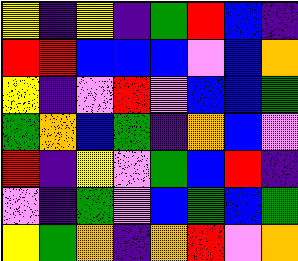[["yellow", "indigo", "yellow", "indigo", "green", "red", "blue", "indigo"], ["red", "red", "blue", "blue", "blue", "violet", "blue", "orange"], ["yellow", "indigo", "violet", "red", "violet", "blue", "blue", "green"], ["green", "orange", "blue", "green", "indigo", "orange", "blue", "violet"], ["red", "indigo", "yellow", "violet", "green", "blue", "red", "indigo"], ["violet", "indigo", "green", "violet", "blue", "green", "blue", "green"], ["yellow", "green", "orange", "indigo", "orange", "red", "violet", "orange"]]